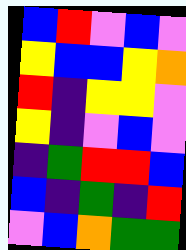[["blue", "red", "violet", "blue", "violet"], ["yellow", "blue", "blue", "yellow", "orange"], ["red", "indigo", "yellow", "yellow", "violet"], ["yellow", "indigo", "violet", "blue", "violet"], ["indigo", "green", "red", "red", "blue"], ["blue", "indigo", "green", "indigo", "red"], ["violet", "blue", "orange", "green", "green"]]